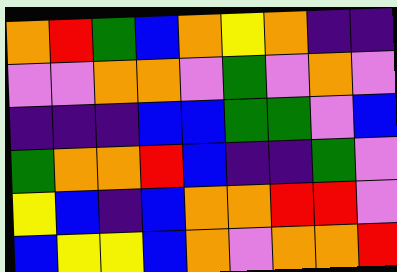[["orange", "red", "green", "blue", "orange", "yellow", "orange", "indigo", "indigo"], ["violet", "violet", "orange", "orange", "violet", "green", "violet", "orange", "violet"], ["indigo", "indigo", "indigo", "blue", "blue", "green", "green", "violet", "blue"], ["green", "orange", "orange", "red", "blue", "indigo", "indigo", "green", "violet"], ["yellow", "blue", "indigo", "blue", "orange", "orange", "red", "red", "violet"], ["blue", "yellow", "yellow", "blue", "orange", "violet", "orange", "orange", "red"]]